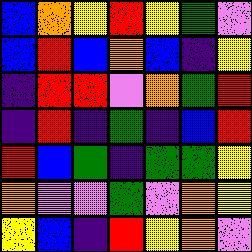[["blue", "orange", "yellow", "red", "yellow", "green", "violet"], ["blue", "red", "blue", "orange", "blue", "indigo", "yellow"], ["indigo", "red", "red", "violet", "orange", "green", "red"], ["indigo", "red", "indigo", "green", "indigo", "blue", "red"], ["red", "blue", "green", "indigo", "green", "green", "yellow"], ["orange", "violet", "violet", "green", "violet", "orange", "yellow"], ["yellow", "blue", "indigo", "red", "yellow", "orange", "violet"]]